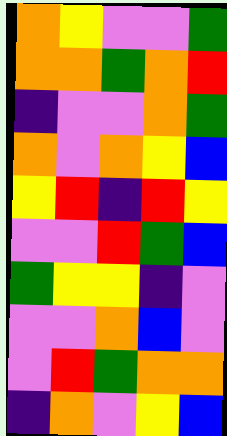[["orange", "yellow", "violet", "violet", "green"], ["orange", "orange", "green", "orange", "red"], ["indigo", "violet", "violet", "orange", "green"], ["orange", "violet", "orange", "yellow", "blue"], ["yellow", "red", "indigo", "red", "yellow"], ["violet", "violet", "red", "green", "blue"], ["green", "yellow", "yellow", "indigo", "violet"], ["violet", "violet", "orange", "blue", "violet"], ["violet", "red", "green", "orange", "orange"], ["indigo", "orange", "violet", "yellow", "blue"]]